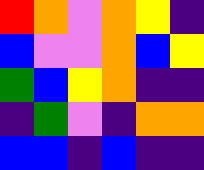[["red", "orange", "violet", "orange", "yellow", "indigo"], ["blue", "violet", "violet", "orange", "blue", "yellow"], ["green", "blue", "yellow", "orange", "indigo", "indigo"], ["indigo", "green", "violet", "indigo", "orange", "orange"], ["blue", "blue", "indigo", "blue", "indigo", "indigo"]]